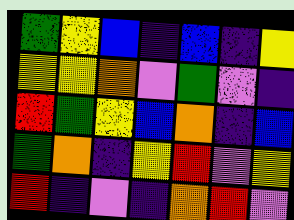[["green", "yellow", "blue", "indigo", "blue", "indigo", "yellow"], ["yellow", "yellow", "orange", "violet", "green", "violet", "indigo"], ["red", "green", "yellow", "blue", "orange", "indigo", "blue"], ["green", "orange", "indigo", "yellow", "red", "violet", "yellow"], ["red", "indigo", "violet", "indigo", "orange", "red", "violet"]]